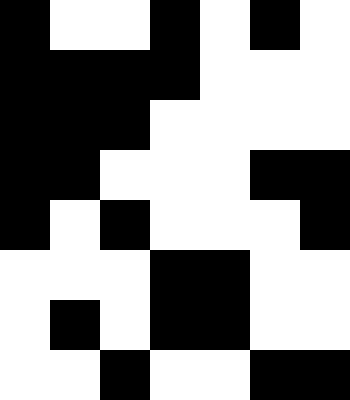[["black", "white", "white", "black", "white", "black", "white"], ["black", "black", "black", "black", "white", "white", "white"], ["black", "black", "black", "white", "white", "white", "white"], ["black", "black", "white", "white", "white", "black", "black"], ["black", "white", "black", "white", "white", "white", "black"], ["white", "white", "white", "black", "black", "white", "white"], ["white", "black", "white", "black", "black", "white", "white"], ["white", "white", "black", "white", "white", "black", "black"]]